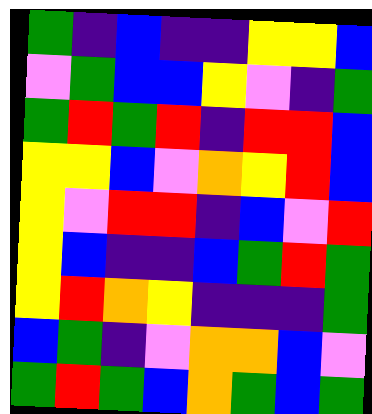[["green", "indigo", "blue", "indigo", "indigo", "yellow", "yellow", "blue"], ["violet", "green", "blue", "blue", "yellow", "violet", "indigo", "green"], ["green", "red", "green", "red", "indigo", "red", "red", "blue"], ["yellow", "yellow", "blue", "violet", "orange", "yellow", "red", "blue"], ["yellow", "violet", "red", "red", "indigo", "blue", "violet", "red"], ["yellow", "blue", "indigo", "indigo", "blue", "green", "red", "green"], ["yellow", "red", "orange", "yellow", "indigo", "indigo", "indigo", "green"], ["blue", "green", "indigo", "violet", "orange", "orange", "blue", "violet"], ["green", "red", "green", "blue", "orange", "green", "blue", "green"]]